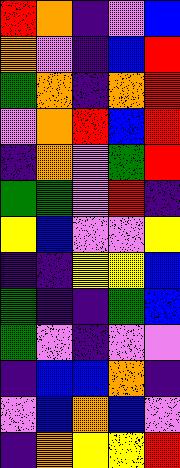[["red", "orange", "indigo", "violet", "blue"], ["orange", "violet", "indigo", "blue", "red"], ["green", "orange", "indigo", "orange", "red"], ["violet", "orange", "red", "blue", "red"], ["indigo", "orange", "violet", "green", "red"], ["green", "green", "violet", "red", "indigo"], ["yellow", "blue", "violet", "violet", "yellow"], ["indigo", "indigo", "yellow", "yellow", "blue"], ["green", "indigo", "indigo", "green", "blue"], ["green", "violet", "indigo", "violet", "violet"], ["indigo", "blue", "blue", "orange", "indigo"], ["violet", "blue", "orange", "blue", "violet"], ["indigo", "orange", "yellow", "yellow", "red"]]